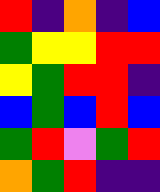[["red", "indigo", "orange", "indigo", "blue"], ["green", "yellow", "yellow", "red", "red"], ["yellow", "green", "red", "red", "indigo"], ["blue", "green", "blue", "red", "blue"], ["green", "red", "violet", "green", "red"], ["orange", "green", "red", "indigo", "indigo"]]